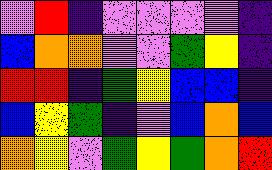[["violet", "red", "indigo", "violet", "violet", "violet", "violet", "indigo"], ["blue", "orange", "orange", "violet", "violet", "green", "yellow", "indigo"], ["red", "red", "indigo", "green", "yellow", "blue", "blue", "indigo"], ["blue", "yellow", "green", "indigo", "violet", "blue", "orange", "blue"], ["orange", "yellow", "violet", "green", "yellow", "green", "orange", "red"]]